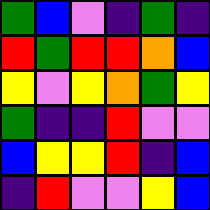[["green", "blue", "violet", "indigo", "green", "indigo"], ["red", "green", "red", "red", "orange", "blue"], ["yellow", "violet", "yellow", "orange", "green", "yellow"], ["green", "indigo", "indigo", "red", "violet", "violet"], ["blue", "yellow", "yellow", "red", "indigo", "blue"], ["indigo", "red", "violet", "violet", "yellow", "blue"]]